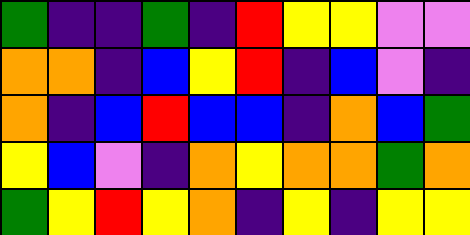[["green", "indigo", "indigo", "green", "indigo", "red", "yellow", "yellow", "violet", "violet"], ["orange", "orange", "indigo", "blue", "yellow", "red", "indigo", "blue", "violet", "indigo"], ["orange", "indigo", "blue", "red", "blue", "blue", "indigo", "orange", "blue", "green"], ["yellow", "blue", "violet", "indigo", "orange", "yellow", "orange", "orange", "green", "orange"], ["green", "yellow", "red", "yellow", "orange", "indigo", "yellow", "indigo", "yellow", "yellow"]]